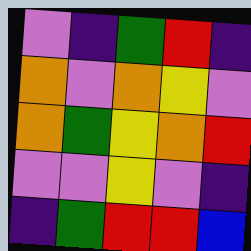[["violet", "indigo", "green", "red", "indigo"], ["orange", "violet", "orange", "yellow", "violet"], ["orange", "green", "yellow", "orange", "red"], ["violet", "violet", "yellow", "violet", "indigo"], ["indigo", "green", "red", "red", "blue"]]